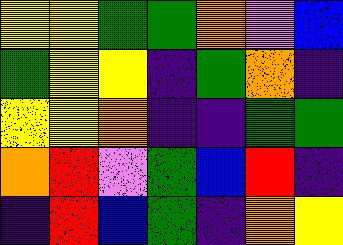[["yellow", "yellow", "green", "green", "orange", "violet", "blue"], ["green", "yellow", "yellow", "indigo", "green", "orange", "indigo"], ["yellow", "yellow", "orange", "indigo", "indigo", "green", "green"], ["orange", "red", "violet", "green", "blue", "red", "indigo"], ["indigo", "red", "blue", "green", "indigo", "orange", "yellow"]]